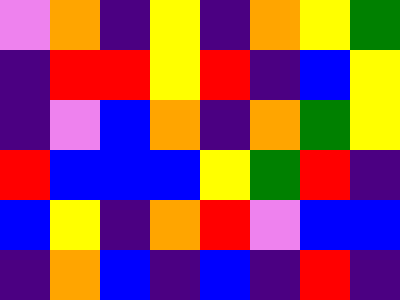[["violet", "orange", "indigo", "yellow", "indigo", "orange", "yellow", "green"], ["indigo", "red", "red", "yellow", "red", "indigo", "blue", "yellow"], ["indigo", "violet", "blue", "orange", "indigo", "orange", "green", "yellow"], ["red", "blue", "blue", "blue", "yellow", "green", "red", "indigo"], ["blue", "yellow", "indigo", "orange", "red", "violet", "blue", "blue"], ["indigo", "orange", "blue", "indigo", "blue", "indigo", "red", "indigo"]]